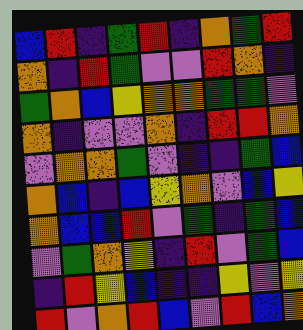[["blue", "red", "indigo", "green", "red", "indigo", "orange", "green", "red"], ["orange", "indigo", "red", "green", "violet", "violet", "red", "orange", "indigo"], ["green", "orange", "blue", "yellow", "orange", "orange", "green", "green", "violet"], ["orange", "indigo", "violet", "violet", "orange", "indigo", "red", "red", "orange"], ["violet", "orange", "orange", "green", "violet", "indigo", "indigo", "green", "blue"], ["orange", "blue", "indigo", "blue", "yellow", "orange", "violet", "blue", "yellow"], ["orange", "blue", "blue", "red", "violet", "green", "indigo", "green", "blue"], ["violet", "green", "orange", "yellow", "indigo", "red", "violet", "green", "blue"], ["indigo", "red", "yellow", "blue", "indigo", "indigo", "yellow", "violet", "yellow"], ["red", "violet", "orange", "red", "blue", "violet", "red", "blue", "orange"]]